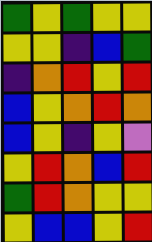[["green", "yellow", "green", "yellow", "yellow"], ["yellow", "yellow", "indigo", "blue", "green"], ["indigo", "orange", "red", "yellow", "red"], ["blue", "yellow", "orange", "red", "orange"], ["blue", "yellow", "indigo", "yellow", "violet"], ["yellow", "red", "orange", "blue", "red"], ["green", "red", "orange", "yellow", "yellow"], ["yellow", "blue", "blue", "yellow", "red"]]